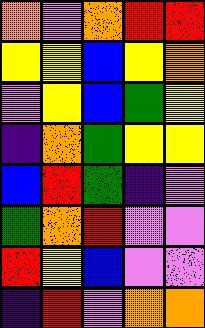[["orange", "violet", "orange", "red", "red"], ["yellow", "yellow", "blue", "yellow", "orange"], ["violet", "yellow", "blue", "green", "yellow"], ["indigo", "orange", "green", "yellow", "yellow"], ["blue", "red", "green", "indigo", "violet"], ["green", "orange", "red", "violet", "violet"], ["red", "yellow", "blue", "violet", "violet"], ["indigo", "red", "violet", "orange", "orange"]]